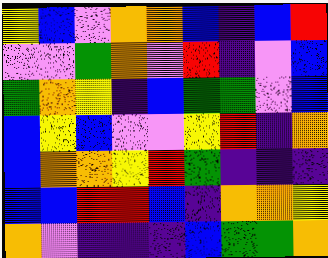[["yellow", "blue", "violet", "orange", "orange", "blue", "indigo", "blue", "red"], ["violet", "violet", "green", "orange", "violet", "red", "indigo", "violet", "blue"], ["green", "orange", "yellow", "indigo", "blue", "green", "green", "violet", "blue"], ["blue", "yellow", "blue", "violet", "violet", "yellow", "red", "indigo", "orange"], ["blue", "orange", "orange", "yellow", "red", "green", "indigo", "indigo", "indigo"], ["blue", "blue", "red", "red", "blue", "indigo", "orange", "orange", "yellow"], ["orange", "violet", "indigo", "indigo", "indigo", "blue", "green", "green", "orange"]]